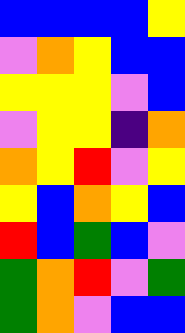[["blue", "blue", "blue", "blue", "yellow"], ["violet", "orange", "yellow", "blue", "blue"], ["yellow", "yellow", "yellow", "violet", "blue"], ["violet", "yellow", "yellow", "indigo", "orange"], ["orange", "yellow", "red", "violet", "yellow"], ["yellow", "blue", "orange", "yellow", "blue"], ["red", "blue", "green", "blue", "violet"], ["green", "orange", "red", "violet", "green"], ["green", "orange", "violet", "blue", "blue"]]